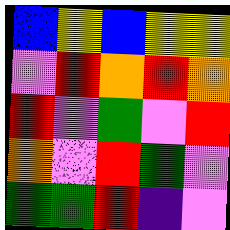[["blue", "yellow", "blue", "yellow", "yellow"], ["violet", "red", "orange", "red", "orange"], ["red", "violet", "green", "violet", "red"], ["orange", "violet", "red", "green", "violet"], ["green", "green", "red", "indigo", "violet"]]